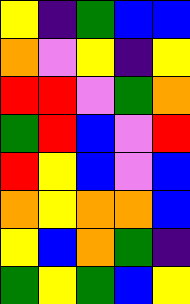[["yellow", "indigo", "green", "blue", "blue"], ["orange", "violet", "yellow", "indigo", "yellow"], ["red", "red", "violet", "green", "orange"], ["green", "red", "blue", "violet", "red"], ["red", "yellow", "blue", "violet", "blue"], ["orange", "yellow", "orange", "orange", "blue"], ["yellow", "blue", "orange", "green", "indigo"], ["green", "yellow", "green", "blue", "yellow"]]